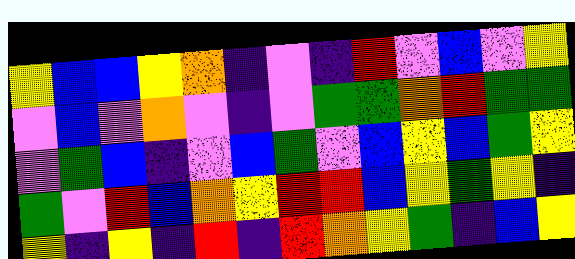[["yellow", "blue", "blue", "yellow", "orange", "indigo", "violet", "indigo", "red", "violet", "blue", "violet", "yellow"], ["violet", "blue", "violet", "orange", "violet", "indigo", "violet", "green", "green", "orange", "red", "green", "green"], ["violet", "green", "blue", "indigo", "violet", "blue", "green", "violet", "blue", "yellow", "blue", "green", "yellow"], ["green", "violet", "red", "blue", "orange", "yellow", "red", "red", "blue", "yellow", "green", "yellow", "indigo"], ["yellow", "indigo", "yellow", "indigo", "red", "indigo", "red", "orange", "yellow", "green", "indigo", "blue", "yellow"]]